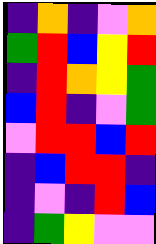[["indigo", "orange", "indigo", "violet", "orange"], ["green", "red", "blue", "yellow", "red"], ["indigo", "red", "orange", "yellow", "green"], ["blue", "red", "indigo", "violet", "green"], ["violet", "red", "red", "blue", "red"], ["indigo", "blue", "red", "red", "indigo"], ["indigo", "violet", "indigo", "red", "blue"], ["indigo", "green", "yellow", "violet", "violet"]]